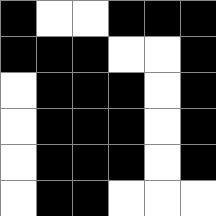[["black", "white", "white", "black", "black", "black"], ["black", "black", "black", "white", "white", "black"], ["white", "black", "black", "black", "white", "black"], ["white", "black", "black", "black", "white", "black"], ["white", "black", "black", "black", "white", "black"], ["white", "black", "black", "white", "white", "white"]]